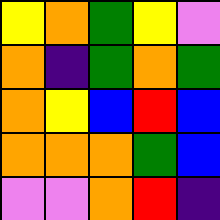[["yellow", "orange", "green", "yellow", "violet"], ["orange", "indigo", "green", "orange", "green"], ["orange", "yellow", "blue", "red", "blue"], ["orange", "orange", "orange", "green", "blue"], ["violet", "violet", "orange", "red", "indigo"]]